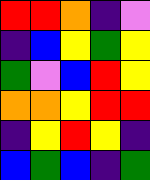[["red", "red", "orange", "indigo", "violet"], ["indigo", "blue", "yellow", "green", "yellow"], ["green", "violet", "blue", "red", "yellow"], ["orange", "orange", "yellow", "red", "red"], ["indigo", "yellow", "red", "yellow", "indigo"], ["blue", "green", "blue", "indigo", "green"]]